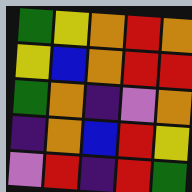[["green", "yellow", "orange", "red", "orange"], ["yellow", "blue", "orange", "red", "red"], ["green", "orange", "indigo", "violet", "orange"], ["indigo", "orange", "blue", "red", "yellow"], ["violet", "red", "indigo", "red", "green"]]